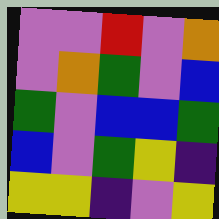[["violet", "violet", "red", "violet", "orange"], ["violet", "orange", "green", "violet", "blue"], ["green", "violet", "blue", "blue", "green"], ["blue", "violet", "green", "yellow", "indigo"], ["yellow", "yellow", "indigo", "violet", "yellow"]]